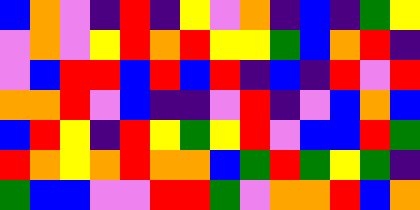[["blue", "orange", "violet", "indigo", "red", "indigo", "yellow", "violet", "orange", "indigo", "blue", "indigo", "green", "yellow"], ["violet", "orange", "violet", "yellow", "red", "orange", "red", "yellow", "yellow", "green", "blue", "orange", "red", "indigo"], ["violet", "blue", "red", "red", "blue", "red", "blue", "red", "indigo", "blue", "indigo", "red", "violet", "red"], ["orange", "orange", "red", "violet", "blue", "indigo", "indigo", "violet", "red", "indigo", "violet", "blue", "orange", "blue"], ["blue", "red", "yellow", "indigo", "red", "yellow", "green", "yellow", "red", "violet", "blue", "blue", "red", "green"], ["red", "orange", "yellow", "orange", "red", "orange", "orange", "blue", "green", "red", "green", "yellow", "green", "indigo"], ["green", "blue", "blue", "violet", "violet", "red", "red", "green", "violet", "orange", "orange", "red", "blue", "orange"]]